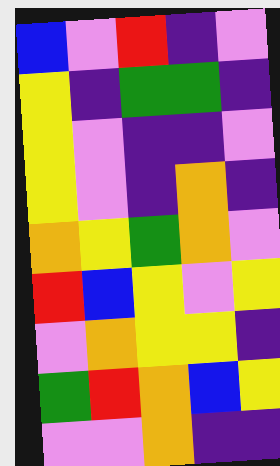[["blue", "violet", "red", "indigo", "violet"], ["yellow", "indigo", "green", "green", "indigo"], ["yellow", "violet", "indigo", "indigo", "violet"], ["yellow", "violet", "indigo", "orange", "indigo"], ["orange", "yellow", "green", "orange", "violet"], ["red", "blue", "yellow", "violet", "yellow"], ["violet", "orange", "yellow", "yellow", "indigo"], ["green", "red", "orange", "blue", "yellow"], ["violet", "violet", "orange", "indigo", "indigo"]]